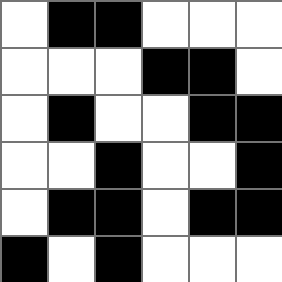[["white", "black", "black", "white", "white", "white"], ["white", "white", "white", "black", "black", "white"], ["white", "black", "white", "white", "black", "black"], ["white", "white", "black", "white", "white", "black"], ["white", "black", "black", "white", "black", "black"], ["black", "white", "black", "white", "white", "white"]]